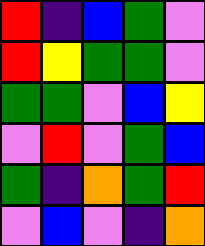[["red", "indigo", "blue", "green", "violet"], ["red", "yellow", "green", "green", "violet"], ["green", "green", "violet", "blue", "yellow"], ["violet", "red", "violet", "green", "blue"], ["green", "indigo", "orange", "green", "red"], ["violet", "blue", "violet", "indigo", "orange"]]